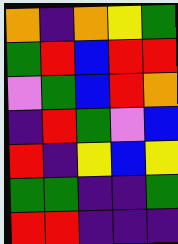[["orange", "indigo", "orange", "yellow", "green"], ["green", "red", "blue", "red", "red"], ["violet", "green", "blue", "red", "orange"], ["indigo", "red", "green", "violet", "blue"], ["red", "indigo", "yellow", "blue", "yellow"], ["green", "green", "indigo", "indigo", "green"], ["red", "red", "indigo", "indigo", "indigo"]]